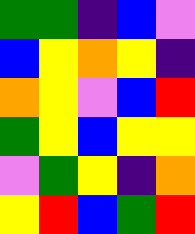[["green", "green", "indigo", "blue", "violet"], ["blue", "yellow", "orange", "yellow", "indigo"], ["orange", "yellow", "violet", "blue", "red"], ["green", "yellow", "blue", "yellow", "yellow"], ["violet", "green", "yellow", "indigo", "orange"], ["yellow", "red", "blue", "green", "red"]]